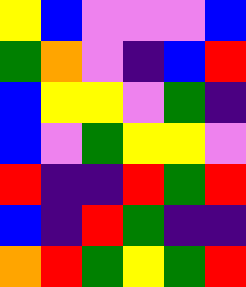[["yellow", "blue", "violet", "violet", "violet", "blue"], ["green", "orange", "violet", "indigo", "blue", "red"], ["blue", "yellow", "yellow", "violet", "green", "indigo"], ["blue", "violet", "green", "yellow", "yellow", "violet"], ["red", "indigo", "indigo", "red", "green", "red"], ["blue", "indigo", "red", "green", "indigo", "indigo"], ["orange", "red", "green", "yellow", "green", "red"]]